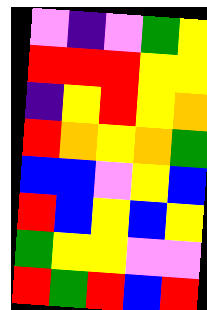[["violet", "indigo", "violet", "green", "yellow"], ["red", "red", "red", "yellow", "yellow"], ["indigo", "yellow", "red", "yellow", "orange"], ["red", "orange", "yellow", "orange", "green"], ["blue", "blue", "violet", "yellow", "blue"], ["red", "blue", "yellow", "blue", "yellow"], ["green", "yellow", "yellow", "violet", "violet"], ["red", "green", "red", "blue", "red"]]